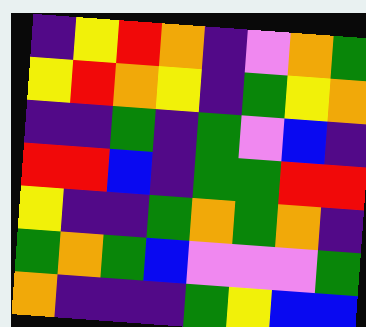[["indigo", "yellow", "red", "orange", "indigo", "violet", "orange", "green"], ["yellow", "red", "orange", "yellow", "indigo", "green", "yellow", "orange"], ["indigo", "indigo", "green", "indigo", "green", "violet", "blue", "indigo"], ["red", "red", "blue", "indigo", "green", "green", "red", "red"], ["yellow", "indigo", "indigo", "green", "orange", "green", "orange", "indigo"], ["green", "orange", "green", "blue", "violet", "violet", "violet", "green"], ["orange", "indigo", "indigo", "indigo", "green", "yellow", "blue", "blue"]]